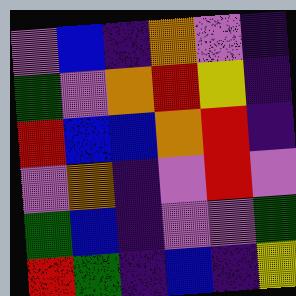[["violet", "blue", "indigo", "orange", "violet", "indigo"], ["green", "violet", "orange", "red", "yellow", "indigo"], ["red", "blue", "blue", "orange", "red", "indigo"], ["violet", "orange", "indigo", "violet", "red", "violet"], ["green", "blue", "indigo", "violet", "violet", "green"], ["red", "green", "indigo", "blue", "indigo", "yellow"]]